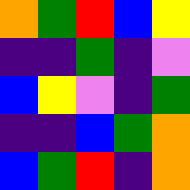[["orange", "green", "red", "blue", "yellow"], ["indigo", "indigo", "green", "indigo", "violet"], ["blue", "yellow", "violet", "indigo", "green"], ["indigo", "indigo", "blue", "green", "orange"], ["blue", "green", "red", "indigo", "orange"]]